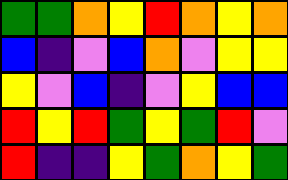[["green", "green", "orange", "yellow", "red", "orange", "yellow", "orange"], ["blue", "indigo", "violet", "blue", "orange", "violet", "yellow", "yellow"], ["yellow", "violet", "blue", "indigo", "violet", "yellow", "blue", "blue"], ["red", "yellow", "red", "green", "yellow", "green", "red", "violet"], ["red", "indigo", "indigo", "yellow", "green", "orange", "yellow", "green"]]